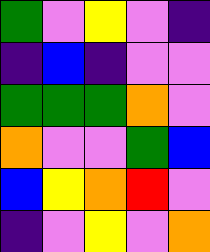[["green", "violet", "yellow", "violet", "indigo"], ["indigo", "blue", "indigo", "violet", "violet"], ["green", "green", "green", "orange", "violet"], ["orange", "violet", "violet", "green", "blue"], ["blue", "yellow", "orange", "red", "violet"], ["indigo", "violet", "yellow", "violet", "orange"]]